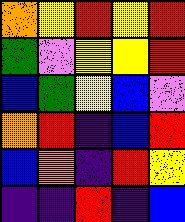[["orange", "yellow", "red", "yellow", "red"], ["green", "violet", "yellow", "yellow", "red"], ["blue", "green", "yellow", "blue", "violet"], ["orange", "red", "indigo", "blue", "red"], ["blue", "orange", "indigo", "red", "yellow"], ["indigo", "indigo", "red", "indigo", "blue"]]